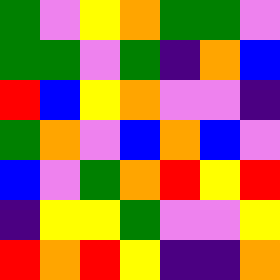[["green", "violet", "yellow", "orange", "green", "green", "violet"], ["green", "green", "violet", "green", "indigo", "orange", "blue"], ["red", "blue", "yellow", "orange", "violet", "violet", "indigo"], ["green", "orange", "violet", "blue", "orange", "blue", "violet"], ["blue", "violet", "green", "orange", "red", "yellow", "red"], ["indigo", "yellow", "yellow", "green", "violet", "violet", "yellow"], ["red", "orange", "red", "yellow", "indigo", "indigo", "orange"]]